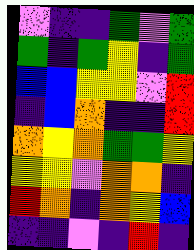[["violet", "indigo", "indigo", "green", "violet", "green"], ["green", "indigo", "green", "yellow", "indigo", "green"], ["blue", "blue", "yellow", "yellow", "violet", "red"], ["indigo", "blue", "orange", "indigo", "indigo", "red"], ["orange", "yellow", "orange", "green", "green", "yellow"], ["yellow", "yellow", "violet", "orange", "orange", "indigo"], ["red", "orange", "indigo", "orange", "yellow", "blue"], ["indigo", "indigo", "violet", "indigo", "red", "indigo"]]